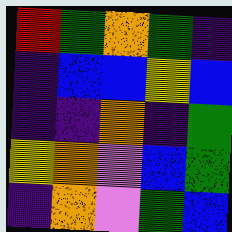[["red", "green", "orange", "green", "indigo"], ["indigo", "blue", "blue", "yellow", "blue"], ["indigo", "indigo", "orange", "indigo", "green"], ["yellow", "orange", "violet", "blue", "green"], ["indigo", "orange", "violet", "green", "blue"]]